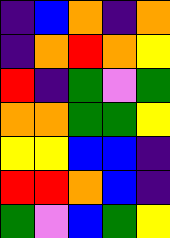[["indigo", "blue", "orange", "indigo", "orange"], ["indigo", "orange", "red", "orange", "yellow"], ["red", "indigo", "green", "violet", "green"], ["orange", "orange", "green", "green", "yellow"], ["yellow", "yellow", "blue", "blue", "indigo"], ["red", "red", "orange", "blue", "indigo"], ["green", "violet", "blue", "green", "yellow"]]